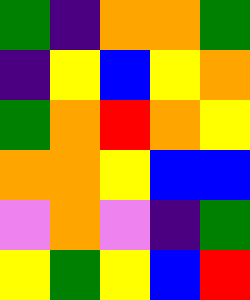[["green", "indigo", "orange", "orange", "green"], ["indigo", "yellow", "blue", "yellow", "orange"], ["green", "orange", "red", "orange", "yellow"], ["orange", "orange", "yellow", "blue", "blue"], ["violet", "orange", "violet", "indigo", "green"], ["yellow", "green", "yellow", "blue", "red"]]